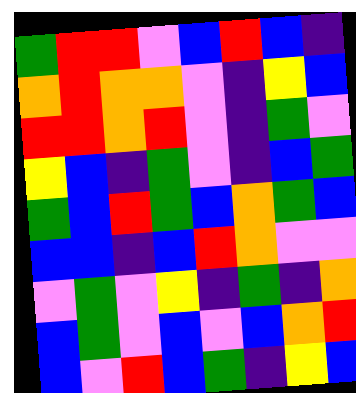[["green", "red", "red", "violet", "blue", "red", "blue", "indigo"], ["orange", "red", "orange", "orange", "violet", "indigo", "yellow", "blue"], ["red", "red", "orange", "red", "violet", "indigo", "green", "violet"], ["yellow", "blue", "indigo", "green", "violet", "indigo", "blue", "green"], ["green", "blue", "red", "green", "blue", "orange", "green", "blue"], ["blue", "blue", "indigo", "blue", "red", "orange", "violet", "violet"], ["violet", "green", "violet", "yellow", "indigo", "green", "indigo", "orange"], ["blue", "green", "violet", "blue", "violet", "blue", "orange", "red"], ["blue", "violet", "red", "blue", "green", "indigo", "yellow", "blue"]]